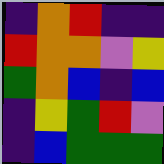[["indigo", "orange", "red", "indigo", "indigo"], ["red", "orange", "orange", "violet", "yellow"], ["green", "orange", "blue", "indigo", "blue"], ["indigo", "yellow", "green", "red", "violet"], ["indigo", "blue", "green", "green", "green"]]